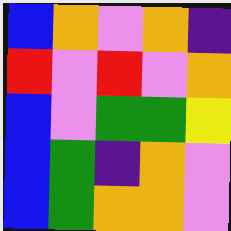[["blue", "orange", "violet", "orange", "indigo"], ["red", "violet", "red", "violet", "orange"], ["blue", "violet", "green", "green", "yellow"], ["blue", "green", "indigo", "orange", "violet"], ["blue", "green", "orange", "orange", "violet"]]